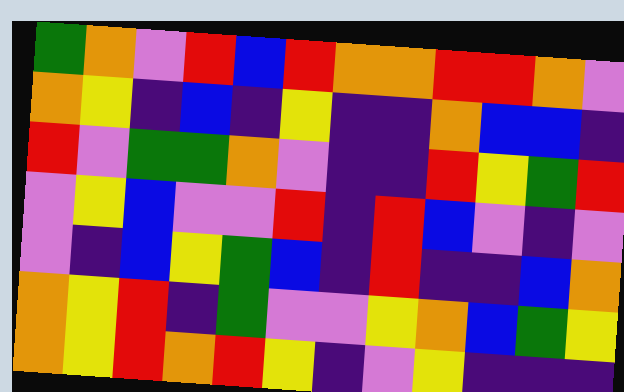[["green", "orange", "violet", "red", "blue", "red", "orange", "orange", "red", "red", "orange", "violet"], ["orange", "yellow", "indigo", "blue", "indigo", "yellow", "indigo", "indigo", "orange", "blue", "blue", "indigo"], ["red", "violet", "green", "green", "orange", "violet", "indigo", "indigo", "red", "yellow", "green", "red"], ["violet", "yellow", "blue", "violet", "violet", "red", "indigo", "red", "blue", "violet", "indigo", "violet"], ["violet", "indigo", "blue", "yellow", "green", "blue", "indigo", "red", "indigo", "indigo", "blue", "orange"], ["orange", "yellow", "red", "indigo", "green", "violet", "violet", "yellow", "orange", "blue", "green", "yellow"], ["orange", "yellow", "red", "orange", "red", "yellow", "indigo", "violet", "yellow", "indigo", "indigo", "indigo"]]